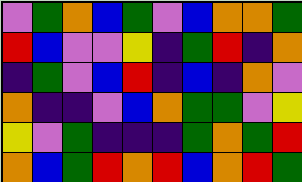[["violet", "green", "orange", "blue", "green", "violet", "blue", "orange", "orange", "green"], ["red", "blue", "violet", "violet", "yellow", "indigo", "green", "red", "indigo", "orange"], ["indigo", "green", "violet", "blue", "red", "indigo", "blue", "indigo", "orange", "violet"], ["orange", "indigo", "indigo", "violet", "blue", "orange", "green", "green", "violet", "yellow"], ["yellow", "violet", "green", "indigo", "indigo", "indigo", "green", "orange", "green", "red"], ["orange", "blue", "green", "red", "orange", "red", "blue", "orange", "red", "green"]]